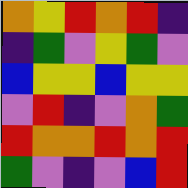[["orange", "yellow", "red", "orange", "red", "indigo"], ["indigo", "green", "violet", "yellow", "green", "violet"], ["blue", "yellow", "yellow", "blue", "yellow", "yellow"], ["violet", "red", "indigo", "violet", "orange", "green"], ["red", "orange", "orange", "red", "orange", "red"], ["green", "violet", "indigo", "violet", "blue", "red"]]